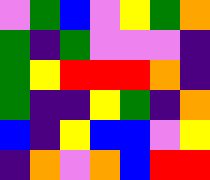[["violet", "green", "blue", "violet", "yellow", "green", "orange"], ["green", "indigo", "green", "violet", "violet", "violet", "indigo"], ["green", "yellow", "red", "red", "red", "orange", "indigo"], ["green", "indigo", "indigo", "yellow", "green", "indigo", "orange"], ["blue", "indigo", "yellow", "blue", "blue", "violet", "yellow"], ["indigo", "orange", "violet", "orange", "blue", "red", "red"]]